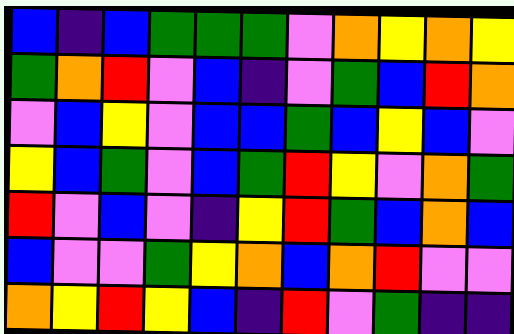[["blue", "indigo", "blue", "green", "green", "green", "violet", "orange", "yellow", "orange", "yellow"], ["green", "orange", "red", "violet", "blue", "indigo", "violet", "green", "blue", "red", "orange"], ["violet", "blue", "yellow", "violet", "blue", "blue", "green", "blue", "yellow", "blue", "violet"], ["yellow", "blue", "green", "violet", "blue", "green", "red", "yellow", "violet", "orange", "green"], ["red", "violet", "blue", "violet", "indigo", "yellow", "red", "green", "blue", "orange", "blue"], ["blue", "violet", "violet", "green", "yellow", "orange", "blue", "orange", "red", "violet", "violet"], ["orange", "yellow", "red", "yellow", "blue", "indigo", "red", "violet", "green", "indigo", "indigo"]]